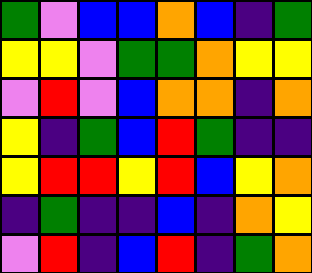[["green", "violet", "blue", "blue", "orange", "blue", "indigo", "green"], ["yellow", "yellow", "violet", "green", "green", "orange", "yellow", "yellow"], ["violet", "red", "violet", "blue", "orange", "orange", "indigo", "orange"], ["yellow", "indigo", "green", "blue", "red", "green", "indigo", "indigo"], ["yellow", "red", "red", "yellow", "red", "blue", "yellow", "orange"], ["indigo", "green", "indigo", "indigo", "blue", "indigo", "orange", "yellow"], ["violet", "red", "indigo", "blue", "red", "indigo", "green", "orange"]]